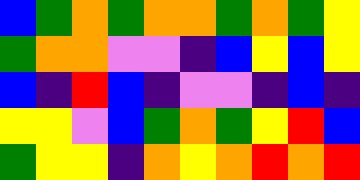[["blue", "green", "orange", "green", "orange", "orange", "green", "orange", "green", "yellow"], ["green", "orange", "orange", "violet", "violet", "indigo", "blue", "yellow", "blue", "yellow"], ["blue", "indigo", "red", "blue", "indigo", "violet", "violet", "indigo", "blue", "indigo"], ["yellow", "yellow", "violet", "blue", "green", "orange", "green", "yellow", "red", "blue"], ["green", "yellow", "yellow", "indigo", "orange", "yellow", "orange", "red", "orange", "red"]]